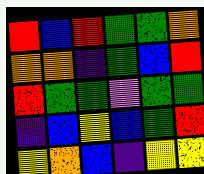[["red", "blue", "red", "green", "green", "orange"], ["orange", "orange", "indigo", "green", "blue", "red"], ["red", "green", "green", "violet", "green", "green"], ["indigo", "blue", "yellow", "blue", "green", "red"], ["yellow", "orange", "blue", "indigo", "yellow", "yellow"]]